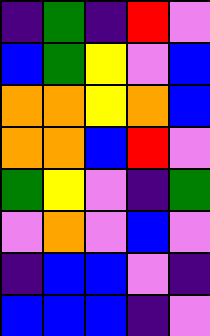[["indigo", "green", "indigo", "red", "violet"], ["blue", "green", "yellow", "violet", "blue"], ["orange", "orange", "yellow", "orange", "blue"], ["orange", "orange", "blue", "red", "violet"], ["green", "yellow", "violet", "indigo", "green"], ["violet", "orange", "violet", "blue", "violet"], ["indigo", "blue", "blue", "violet", "indigo"], ["blue", "blue", "blue", "indigo", "violet"]]